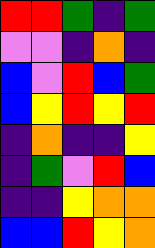[["red", "red", "green", "indigo", "green"], ["violet", "violet", "indigo", "orange", "indigo"], ["blue", "violet", "red", "blue", "green"], ["blue", "yellow", "red", "yellow", "red"], ["indigo", "orange", "indigo", "indigo", "yellow"], ["indigo", "green", "violet", "red", "blue"], ["indigo", "indigo", "yellow", "orange", "orange"], ["blue", "blue", "red", "yellow", "orange"]]